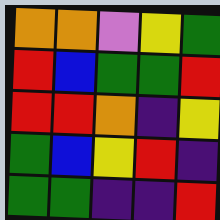[["orange", "orange", "violet", "yellow", "green"], ["red", "blue", "green", "green", "red"], ["red", "red", "orange", "indigo", "yellow"], ["green", "blue", "yellow", "red", "indigo"], ["green", "green", "indigo", "indigo", "red"]]